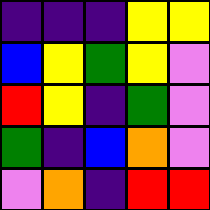[["indigo", "indigo", "indigo", "yellow", "yellow"], ["blue", "yellow", "green", "yellow", "violet"], ["red", "yellow", "indigo", "green", "violet"], ["green", "indigo", "blue", "orange", "violet"], ["violet", "orange", "indigo", "red", "red"]]